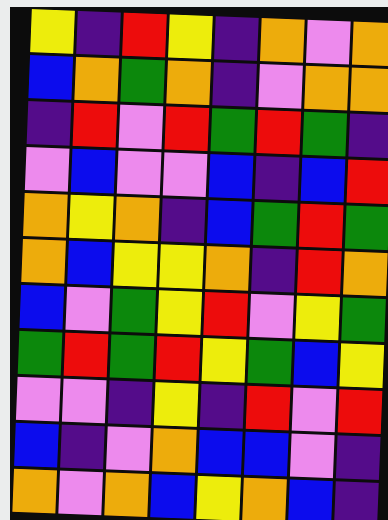[["yellow", "indigo", "red", "yellow", "indigo", "orange", "violet", "orange"], ["blue", "orange", "green", "orange", "indigo", "violet", "orange", "orange"], ["indigo", "red", "violet", "red", "green", "red", "green", "indigo"], ["violet", "blue", "violet", "violet", "blue", "indigo", "blue", "red"], ["orange", "yellow", "orange", "indigo", "blue", "green", "red", "green"], ["orange", "blue", "yellow", "yellow", "orange", "indigo", "red", "orange"], ["blue", "violet", "green", "yellow", "red", "violet", "yellow", "green"], ["green", "red", "green", "red", "yellow", "green", "blue", "yellow"], ["violet", "violet", "indigo", "yellow", "indigo", "red", "violet", "red"], ["blue", "indigo", "violet", "orange", "blue", "blue", "violet", "indigo"], ["orange", "violet", "orange", "blue", "yellow", "orange", "blue", "indigo"]]